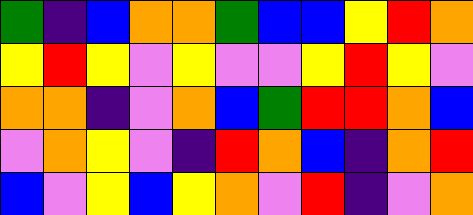[["green", "indigo", "blue", "orange", "orange", "green", "blue", "blue", "yellow", "red", "orange"], ["yellow", "red", "yellow", "violet", "yellow", "violet", "violet", "yellow", "red", "yellow", "violet"], ["orange", "orange", "indigo", "violet", "orange", "blue", "green", "red", "red", "orange", "blue"], ["violet", "orange", "yellow", "violet", "indigo", "red", "orange", "blue", "indigo", "orange", "red"], ["blue", "violet", "yellow", "blue", "yellow", "orange", "violet", "red", "indigo", "violet", "orange"]]